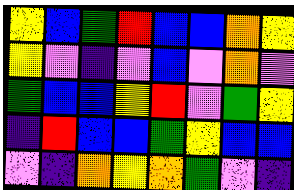[["yellow", "blue", "green", "red", "blue", "blue", "orange", "yellow"], ["yellow", "violet", "indigo", "violet", "blue", "violet", "orange", "violet"], ["green", "blue", "blue", "yellow", "red", "violet", "green", "yellow"], ["indigo", "red", "blue", "blue", "green", "yellow", "blue", "blue"], ["violet", "indigo", "orange", "yellow", "orange", "green", "violet", "indigo"]]